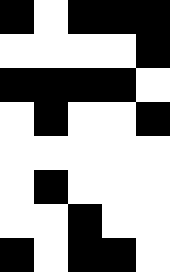[["black", "white", "black", "black", "black"], ["white", "white", "white", "white", "black"], ["black", "black", "black", "black", "white"], ["white", "black", "white", "white", "black"], ["white", "white", "white", "white", "white"], ["white", "black", "white", "white", "white"], ["white", "white", "black", "white", "white"], ["black", "white", "black", "black", "white"]]